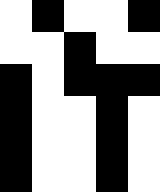[["white", "black", "white", "white", "black"], ["white", "white", "black", "white", "white"], ["black", "white", "black", "black", "black"], ["black", "white", "white", "black", "white"], ["black", "white", "white", "black", "white"], ["black", "white", "white", "black", "white"]]